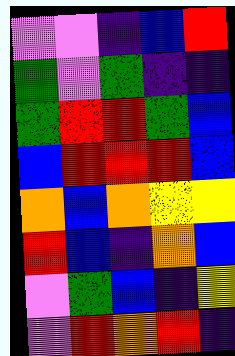[["violet", "violet", "indigo", "blue", "red"], ["green", "violet", "green", "indigo", "indigo"], ["green", "red", "red", "green", "blue"], ["blue", "red", "red", "red", "blue"], ["orange", "blue", "orange", "yellow", "yellow"], ["red", "blue", "indigo", "orange", "blue"], ["violet", "green", "blue", "indigo", "yellow"], ["violet", "red", "orange", "red", "indigo"]]